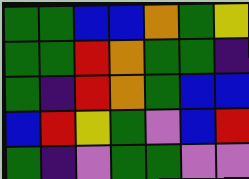[["green", "green", "blue", "blue", "orange", "green", "yellow"], ["green", "green", "red", "orange", "green", "green", "indigo"], ["green", "indigo", "red", "orange", "green", "blue", "blue"], ["blue", "red", "yellow", "green", "violet", "blue", "red"], ["green", "indigo", "violet", "green", "green", "violet", "violet"]]